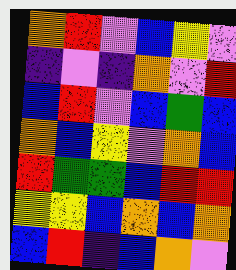[["orange", "red", "violet", "blue", "yellow", "violet"], ["indigo", "violet", "indigo", "orange", "violet", "red"], ["blue", "red", "violet", "blue", "green", "blue"], ["orange", "blue", "yellow", "violet", "orange", "blue"], ["red", "green", "green", "blue", "red", "red"], ["yellow", "yellow", "blue", "orange", "blue", "orange"], ["blue", "red", "indigo", "blue", "orange", "violet"]]